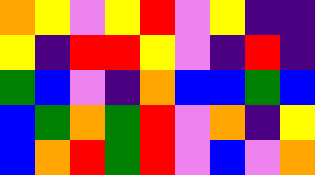[["orange", "yellow", "violet", "yellow", "red", "violet", "yellow", "indigo", "indigo"], ["yellow", "indigo", "red", "red", "yellow", "violet", "indigo", "red", "indigo"], ["green", "blue", "violet", "indigo", "orange", "blue", "blue", "green", "blue"], ["blue", "green", "orange", "green", "red", "violet", "orange", "indigo", "yellow"], ["blue", "orange", "red", "green", "red", "violet", "blue", "violet", "orange"]]